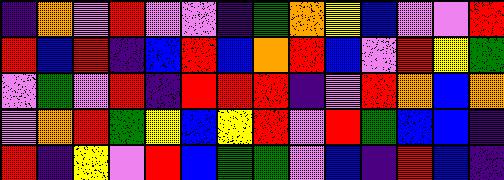[["indigo", "orange", "violet", "red", "violet", "violet", "indigo", "green", "orange", "yellow", "blue", "violet", "violet", "red"], ["red", "blue", "red", "indigo", "blue", "red", "blue", "orange", "red", "blue", "violet", "red", "yellow", "green"], ["violet", "green", "violet", "red", "indigo", "red", "red", "red", "indigo", "violet", "red", "orange", "blue", "orange"], ["violet", "orange", "red", "green", "yellow", "blue", "yellow", "red", "violet", "red", "green", "blue", "blue", "indigo"], ["red", "indigo", "yellow", "violet", "red", "blue", "green", "green", "violet", "blue", "indigo", "red", "blue", "indigo"]]